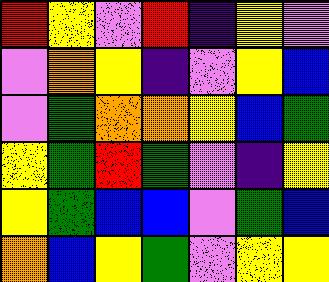[["red", "yellow", "violet", "red", "indigo", "yellow", "violet"], ["violet", "orange", "yellow", "indigo", "violet", "yellow", "blue"], ["violet", "green", "orange", "orange", "yellow", "blue", "green"], ["yellow", "green", "red", "green", "violet", "indigo", "yellow"], ["yellow", "green", "blue", "blue", "violet", "green", "blue"], ["orange", "blue", "yellow", "green", "violet", "yellow", "yellow"]]